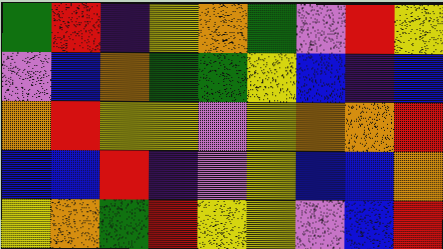[["green", "red", "indigo", "yellow", "orange", "green", "violet", "red", "yellow"], ["violet", "blue", "orange", "green", "green", "yellow", "blue", "indigo", "blue"], ["orange", "red", "yellow", "yellow", "violet", "yellow", "orange", "orange", "red"], ["blue", "blue", "red", "indigo", "violet", "yellow", "blue", "blue", "orange"], ["yellow", "orange", "green", "red", "yellow", "yellow", "violet", "blue", "red"]]